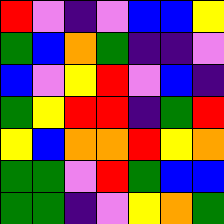[["red", "violet", "indigo", "violet", "blue", "blue", "yellow"], ["green", "blue", "orange", "green", "indigo", "indigo", "violet"], ["blue", "violet", "yellow", "red", "violet", "blue", "indigo"], ["green", "yellow", "red", "red", "indigo", "green", "red"], ["yellow", "blue", "orange", "orange", "red", "yellow", "orange"], ["green", "green", "violet", "red", "green", "blue", "blue"], ["green", "green", "indigo", "violet", "yellow", "orange", "green"]]